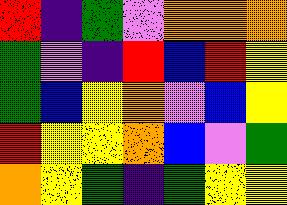[["red", "indigo", "green", "violet", "orange", "orange", "orange"], ["green", "violet", "indigo", "red", "blue", "red", "yellow"], ["green", "blue", "yellow", "orange", "violet", "blue", "yellow"], ["red", "yellow", "yellow", "orange", "blue", "violet", "green"], ["orange", "yellow", "green", "indigo", "green", "yellow", "yellow"]]